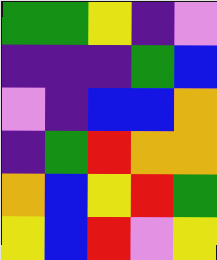[["green", "green", "yellow", "indigo", "violet"], ["indigo", "indigo", "indigo", "green", "blue"], ["violet", "indigo", "blue", "blue", "orange"], ["indigo", "green", "red", "orange", "orange"], ["orange", "blue", "yellow", "red", "green"], ["yellow", "blue", "red", "violet", "yellow"]]